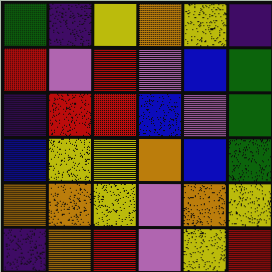[["green", "indigo", "yellow", "orange", "yellow", "indigo"], ["red", "violet", "red", "violet", "blue", "green"], ["indigo", "red", "red", "blue", "violet", "green"], ["blue", "yellow", "yellow", "orange", "blue", "green"], ["orange", "orange", "yellow", "violet", "orange", "yellow"], ["indigo", "orange", "red", "violet", "yellow", "red"]]